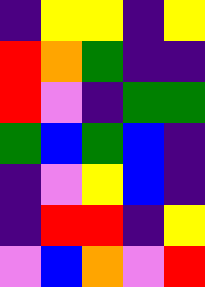[["indigo", "yellow", "yellow", "indigo", "yellow"], ["red", "orange", "green", "indigo", "indigo"], ["red", "violet", "indigo", "green", "green"], ["green", "blue", "green", "blue", "indigo"], ["indigo", "violet", "yellow", "blue", "indigo"], ["indigo", "red", "red", "indigo", "yellow"], ["violet", "blue", "orange", "violet", "red"]]